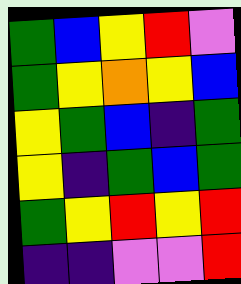[["green", "blue", "yellow", "red", "violet"], ["green", "yellow", "orange", "yellow", "blue"], ["yellow", "green", "blue", "indigo", "green"], ["yellow", "indigo", "green", "blue", "green"], ["green", "yellow", "red", "yellow", "red"], ["indigo", "indigo", "violet", "violet", "red"]]